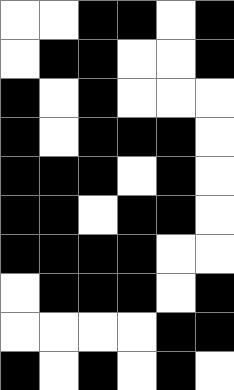[["white", "white", "black", "black", "white", "black"], ["white", "black", "black", "white", "white", "black"], ["black", "white", "black", "white", "white", "white"], ["black", "white", "black", "black", "black", "white"], ["black", "black", "black", "white", "black", "white"], ["black", "black", "white", "black", "black", "white"], ["black", "black", "black", "black", "white", "white"], ["white", "black", "black", "black", "white", "black"], ["white", "white", "white", "white", "black", "black"], ["black", "white", "black", "white", "black", "white"]]